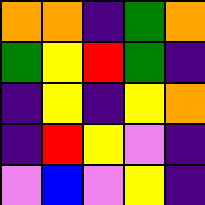[["orange", "orange", "indigo", "green", "orange"], ["green", "yellow", "red", "green", "indigo"], ["indigo", "yellow", "indigo", "yellow", "orange"], ["indigo", "red", "yellow", "violet", "indigo"], ["violet", "blue", "violet", "yellow", "indigo"]]